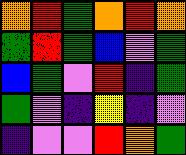[["orange", "red", "green", "orange", "red", "orange"], ["green", "red", "green", "blue", "violet", "green"], ["blue", "green", "violet", "red", "indigo", "green"], ["green", "violet", "indigo", "yellow", "indigo", "violet"], ["indigo", "violet", "violet", "red", "orange", "green"]]